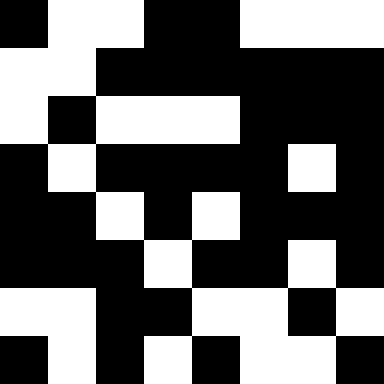[["black", "white", "white", "black", "black", "white", "white", "white"], ["white", "white", "black", "black", "black", "black", "black", "black"], ["white", "black", "white", "white", "white", "black", "black", "black"], ["black", "white", "black", "black", "black", "black", "white", "black"], ["black", "black", "white", "black", "white", "black", "black", "black"], ["black", "black", "black", "white", "black", "black", "white", "black"], ["white", "white", "black", "black", "white", "white", "black", "white"], ["black", "white", "black", "white", "black", "white", "white", "black"]]